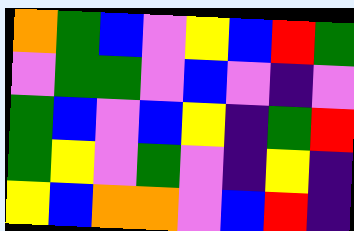[["orange", "green", "blue", "violet", "yellow", "blue", "red", "green"], ["violet", "green", "green", "violet", "blue", "violet", "indigo", "violet"], ["green", "blue", "violet", "blue", "yellow", "indigo", "green", "red"], ["green", "yellow", "violet", "green", "violet", "indigo", "yellow", "indigo"], ["yellow", "blue", "orange", "orange", "violet", "blue", "red", "indigo"]]